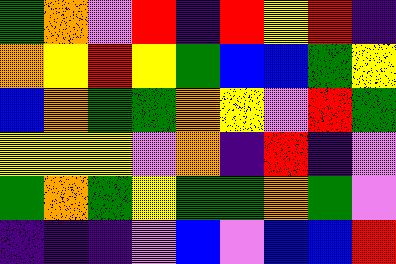[["green", "orange", "violet", "red", "indigo", "red", "yellow", "red", "indigo"], ["orange", "yellow", "red", "yellow", "green", "blue", "blue", "green", "yellow"], ["blue", "orange", "green", "green", "orange", "yellow", "violet", "red", "green"], ["yellow", "yellow", "yellow", "violet", "orange", "indigo", "red", "indigo", "violet"], ["green", "orange", "green", "yellow", "green", "green", "orange", "green", "violet"], ["indigo", "indigo", "indigo", "violet", "blue", "violet", "blue", "blue", "red"]]